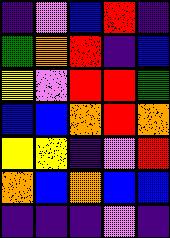[["indigo", "violet", "blue", "red", "indigo"], ["green", "orange", "red", "indigo", "blue"], ["yellow", "violet", "red", "red", "green"], ["blue", "blue", "orange", "red", "orange"], ["yellow", "yellow", "indigo", "violet", "red"], ["orange", "blue", "orange", "blue", "blue"], ["indigo", "indigo", "indigo", "violet", "indigo"]]